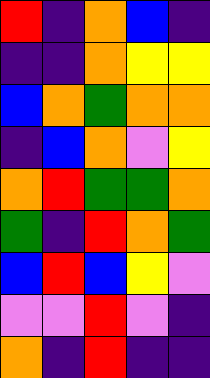[["red", "indigo", "orange", "blue", "indigo"], ["indigo", "indigo", "orange", "yellow", "yellow"], ["blue", "orange", "green", "orange", "orange"], ["indigo", "blue", "orange", "violet", "yellow"], ["orange", "red", "green", "green", "orange"], ["green", "indigo", "red", "orange", "green"], ["blue", "red", "blue", "yellow", "violet"], ["violet", "violet", "red", "violet", "indigo"], ["orange", "indigo", "red", "indigo", "indigo"]]